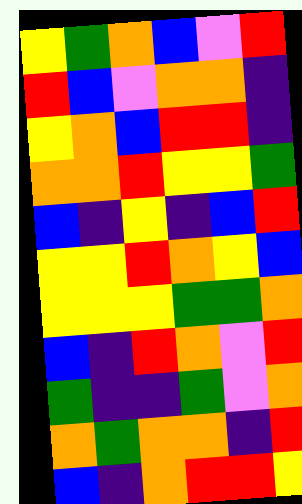[["yellow", "green", "orange", "blue", "violet", "red"], ["red", "blue", "violet", "orange", "orange", "indigo"], ["yellow", "orange", "blue", "red", "red", "indigo"], ["orange", "orange", "red", "yellow", "yellow", "green"], ["blue", "indigo", "yellow", "indigo", "blue", "red"], ["yellow", "yellow", "red", "orange", "yellow", "blue"], ["yellow", "yellow", "yellow", "green", "green", "orange"], ["blue", "indigo", "red", "orange", "violet", "red"], ["green", "indigo", "indigo", "green", "violet", "orange"], ["orange", "green", "orange", "orange", "indigo", "red"], ["blue", "indigo", "orange", "red", "red", "yellow"]]